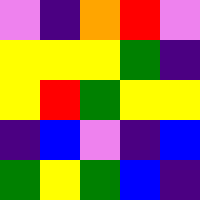[["violet", "indigo", "orange", "red", "violet"], ["yellow", "yellow", "yellow", "green", "indigo"], ["yellow", "red", "green", "yellow", "yellow"], ["indigo", "blue", "violet", "indigo", "blue"], ["green", "yellow", "green", "blue", "indigo"]]